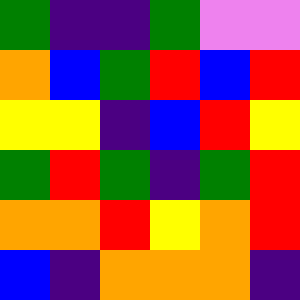[["green", "indigo", "indigo", "green", "violet", "violet"], ["orange", "blue", "green", "red", "blue", "red"], ["yellow", "yellow", "indigo", "blue", "red", "yellow"], ["green", "red", "green", "indigo", "green", "red"], ["orange", "orange", "red", "yellow", "orange", "red"], ["blue", "indigo", "orange", "orange", "orange", "indigo"]]